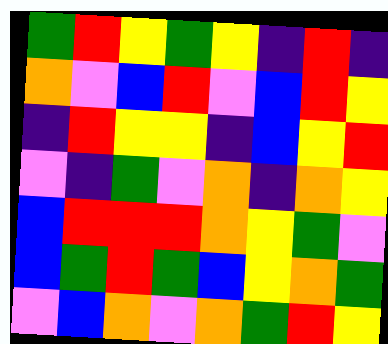[["green", "red", "yellow", "green", "yellow", "indigo", "red", "indigo"], ["orange", "violet", "blue", "red", "violet", "blue", "red", "yellow"], ["indigo", "red", "yellow", "yellow", "indigo", "blue", "yellow", "red"], ["violet", "indigo", "green", "violet", "orange", "indigo", "orange", "yellow"], ["blue", "red", "red", "red", "orange", "yellow", "green", "violet"], ["blue", "green", "red", "green", "blue", "yellow", "orange", "green"], ["violet", "blue", "orange", "violet", "orange", "green", "red", "yellow"]]